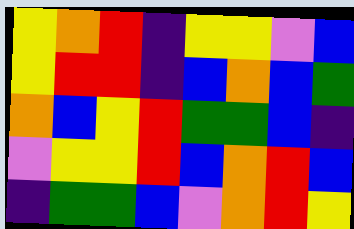[["yellow", "orange", "red", "indigo", "yellow", "yellow", "violet", "blue"], ["yellow", "red", "red", "indigo", "blue", "orange", "blue", "green"], ["orange", "blue", "yellow", "red", "green", "green", "blue", "indigo"], ["violet", "yellow", "yellow", "red", "blue", "orange", "red", "blue"], ["indigo", "green", "green", "blue", "violet", "orange", "red", "yellow"]]